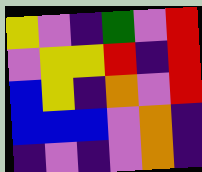[["yellow", "violet", "indigo", "green", "violet", "red"], ["violet", "yellow", "yellow", "red", "indigo", "red"], ["blue", "yellow", "indigo", "orange", "violet", "red"], ["blue", "blue", "blue", "violet", "orange", "indigo"], ["indigo", "violet", "indigo", "violet", "orange", "indigo"]]